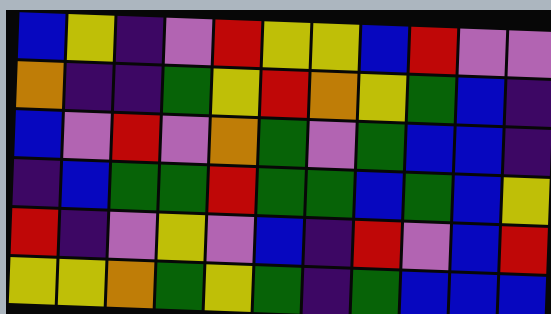[["blue", "yellow", "indigo", "violet", "red", "yellow", "yellow", "blue", "red", "violet", "violet"], ["orange", "indigo", "indigo", "green", "yellow", "red", "orange", "yellow", "green", "blue", "indigo"], ["blue", "violet", "red", "violet", "orange", "green", "violet", "green", "blue", "blue", "indigo"], ["indigo", "blue", "green", "green", "red", "green", "green", "blue", "green", "blue", "yellow"], ["red", "indigo", "violet", "yellow", "violet", "blue", "indigo", "red", "violet", "blue", "red"], ["yellow", "yellow", "orange", "green", "yellow", "green", "indigo", "green", "blue", "blue", "blue"]]